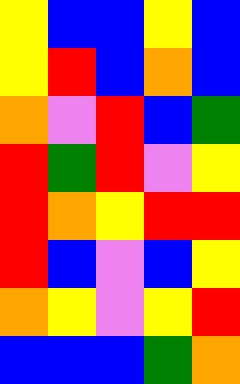[["yellow", "blue", "blue", "yellow", "blue"], ["yellow", "red", "blue", "orange", "blue"], ["orange", "violet", "red", "blue", "green"], ["red", "green", "red", "violet", "yellow"], ["red", "orange", "yellow", "red", "red"], ["red", "blue", "violet", "blue", "yellow"], ["orange", "yellow", "violet", "yellow", "red"], ["blue", "blue", "blue", "green", "orange"]]